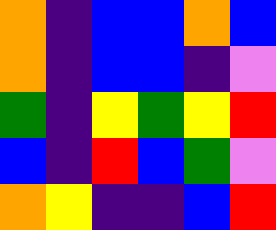[["orange", "indigo", "blue", "blue", "orange", "blue"], ["orange", "indigo", "blue", "blue", "indigo", "violet"], ["green", "indigo", "yellow", "green", "yellow", "red"], ["blue", "indigo", "red", "blue", "green", "violet"], ["orange", "yellow", "indigo", "indigo", "blue", "red"]]